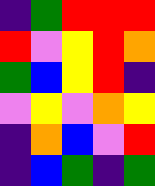[["indigo", "green", "red", "red", "red"], ["red", "violet", "yellow", "red", "orange"], ["green", "blue", "yellow", "red", "indigo"], ["violet", "yellow", "violet", "orange", "yellow"], ["indigo", "orange", "blue", "violet", "red"], ["indigo", "blue", "green", "indigo", "green"]]